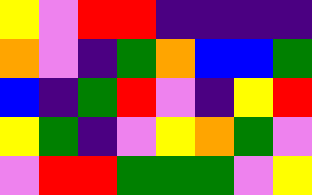[["yellow", "violet", "red", "red", "indigo", "indigo", "indigo", "indigo"], ["orange", "violet", "indigo", "green", "orange", "blue", "blue", "green"], ["blue", "indigo", "green", "red", "violet", "indigo", "yellow", "red"], ["yellow", "green", "indigo", "violet", "yellow", "orange", "green", "violet"], ["violet", "red", "red", "green", "green", "green", "violet", "yellow"]]